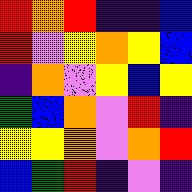[["red", "orange", "red", "indigo", "indigo", "blue"], ["red", "violet", "yellow", "orange", "yellow", "blue"], ["indigo", "orange", "violet", "yellow", "blue", "yellow"], ["green", "blue", "orange", "violet", "red", "indigo"], ["yellow", "yellow", "orange", "violet", "orange", "red"], ["blue", "green", "red", "indigo", "violet", "indigo"]]